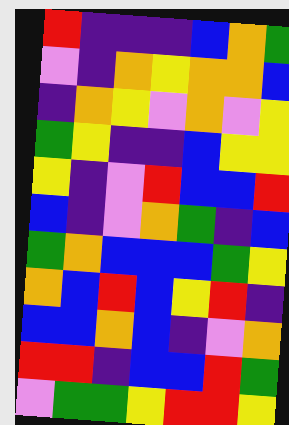[["red", "indigo", "indigo", "indigo", "blue", "orange", "green"], ["violet", "indigo", "orange", "yellow", "orange", "orange", "blue"], ["indigo", "orange", "yellow", "violet", "orange", "violet", "yellow"], ["green", "yellow", "indigo", "indigo", "blue", "yellow", "yellow"], ["yellow", "indigo", "violet", "red", "blue", "blue", "red"], ["blue", "indigo", "violet", "orange", "green", "indigo", "blue"], ["green", "orange", "blue", "blue", "blue", "green", "yellow"], ["orange", "blue", "red", "blue", "yellow", "red", "indigo"], ["blue", "blue", "orange", "blue", "indigo", "violet", "orange"], ["red", "red", "indigo", "blue", "blue", "red", "green"], ["violet", "green", "green", "yellow", "red", "red", "yellow"]]